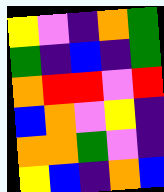[["yellow", "violet", "indigo", "orange", "green"], ["green", "indigo", "blue", "indigo", "green"], ["orange", "red", "red", "violet", "red"], ["blue", "orange", "violet", "yellow", "indigo"], ["orange", "orange", "green", "violet", "indigo"], ["yellow", "blue", "indigo", "orange", "blue"]]